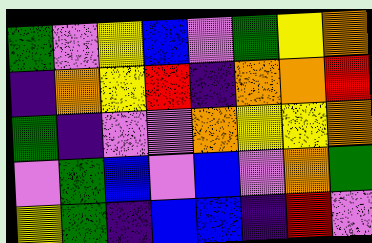[["green", "violet", "yellow", "blue", "violet", "green", "yellow", "orange"], ["indigo", "orange", "yellow", "red", "indigo", "orange", "orange", "red"], ["green", "indigo", "violet", "violet", "orange", "yellow", "yellow", "orange"], ["violet", "green", "blue", "violet", "blue", "violet", "orange", "green"], ["yellow", "green", "indigo", "blue", "blue", "indigo", "red", "violet"]]